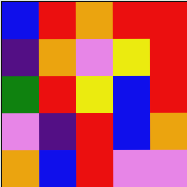[["blue", "red", "orange", "red", "red"], ["indigo", "orange", "violet", "yellow", "red"], ["green", "red", "yellow", "blue", "red"], ["violet", "indigo", "red", "blue", "orange"], ["orange", "blue", "red", "violet", "violet"]]